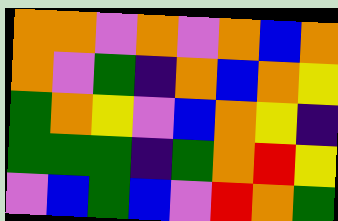[["orange", "orange", "violet", "orange", "violet", "orange", "blue", "orange"], ["orange", "violet", "green", "indigo", "orange", "blue", "orange", "yellow"], ["green", "orange", "yellow", "violet", "blue", "orange", "yellow", "indigo"], ["green", "green", "green", "indigo", "green", "orange", "red", "yellow"], ["violet", "blue", "green", "blue", "violet", "red", "orange", "green"]]